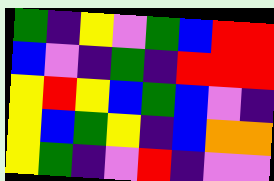[["green", "indigo", "yellow", "violet", "green", "blue", "red", "red"], ["blue", "violet", "indigo", "green", "indigo", "red", "red", "red"], ["yellow", "red", "yellow", "blue", "green", "blue", "violet", "indigo"], ["yellow", "blue", "green", "yellow", "indigo", "blue", "orange", "orange"], ["yellow", "green", "indigo", "violet", "red", "indigo", "violet", "violet"]]